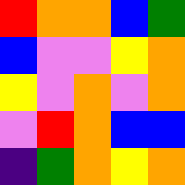[["red", "orange", "orange", "blue", "green"], ["blue", "violet", "violet", "yellow", "orange"], ["yellow", "violet", "orange", "violet", "orange"], ["violet", "red", "orange", "blue", "blue"], ["indigo", "green", "orange", "yellow", "orange"]]